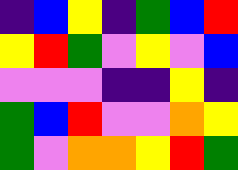[["indigo", "blue", "yellow", "indigo", "green", "blue", "red"], ["yellow", "red", "green", "violet", "yellow", "violet", "blue"], ["violet", "violet", "violet", "indigo", "indigo", "yellow", "indigo"], ["green", "blue", "red", "violet", "violet", "orange", "yellow"], ["green", "violet", "orange", "orange", "yellow", "red", "green"]]